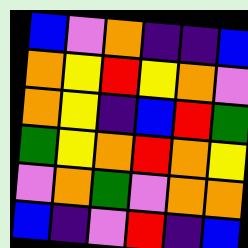[["blue", "violet", "orange", "indigo", "indigo", "blue"], ["orange", "yellow", "red", "yellow", "orange", "violet"], ["orange", "yellow", "indigo", "blue", "red", "green"], ["green", "yellow", "orange", "red", "orange", "yellow"], ["violet", "orange", "green", "violet", "orange", "orange"], ["blue", "indigo", "violet", "red", "indigo", "blue"]]